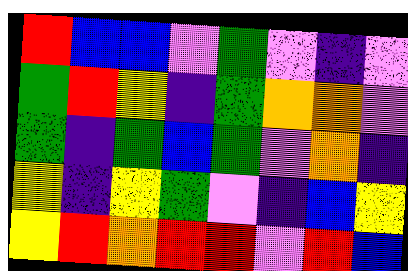[["red", "blue", "blue", "violet", "green", "violet", "indigo", "violet"], ["green", "red", "yellow", "indigo", "green", "orange", "orange", "violet"], ["green", "indigo", "green", "blue", "green", "violet", "orange", "indigo"], ["yellow", "indigo", "yellow", "green", "violet", "indigo", "blue", "yellow"], ["yellow", "red", "orange", "red", "red", "violet", "red", "blue"]]